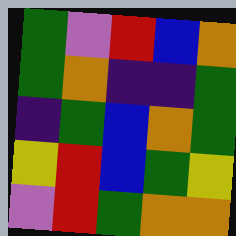[["green", "violet", "red", "blue", "orange"], ["green", "orange", "indigo", "indigo", "green"], ["indigo", "green", "blue", "orange", "green"], ["yellow", "red", "blue", "green", "yellow"], ["violet", "red", "green", "orange", "orange"]]